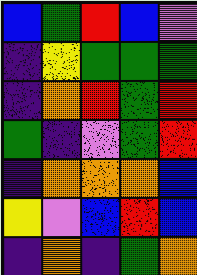[["blue", "green", "red", "blue", "violet"], ["indigo", "yellow", "green", "green", "green"], ["indigo", "orange", "red", "green", "red"], ["green", "indigo", "violet", "green", "red"], ["indigo", "orange", "orange", "orange", "blue"], ["yellow", "violet", "blue", "red", "blue"], ["indigo", "orange", "indigo", "green", "orange"]]